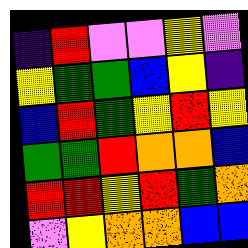[["indigo", "red", "violet", "violet", "yellow", "violet"], ["yellow", "green", "green", "blue", "yellow", "indigo"], ["blue", "red", "green", "yellow", "red", "yellow"], ["green", "green", "red", "orange", "orange", "blue"], ["red", "red", "yellow", "red", "green", "orange"], ["violet", "yellow", "orange", "orange", "blue", "blue"]]